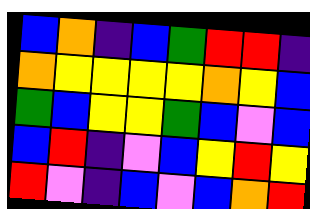[["blue", "orange", "indigo", "blue", "green", "red", "red", "indigo"], ["orange", "yellow", "yellow", "yellow", "yellow", "orange", "yellow", "blue"], ["green", "blue", "yellow", "yellow", "green", "blue", "violet", "blue"], ["blue", "red", "indigo", "violet", "blue", "yellow", "red", "yellow"], ["red", "violet", "indigo", "blue", "violet", "blue", "orange", "red"]]